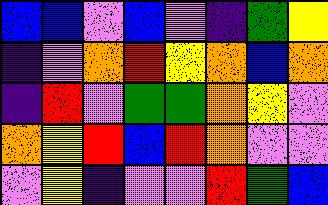[["blue", "blue", "violet", "blue", "violet", "indigo", "green", "yellow"], ["indigo", "violet", "orange", "red", "yellow", "orange", "blue", "orange"], ["indigo", "red", "violet", "green", "green", "orange", "yellow", "violet"], ["orange", "yellow", "red", "blue", "red", "orange", "violet", "violet"], ["violet", "yellow", "indigo", "violet", "violet", "red", "green", "blue"]]